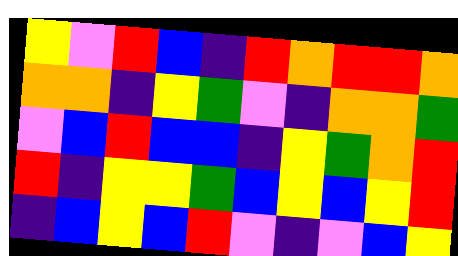[["yellow", "violet", "red", "blue", "indigo", "red", "orange", "red", "red", "orange"], ["orange", "orange", "indigo", "yellow", "green", "violet", "indigo", "orange", "orange", "green"], ["violet", "blue", "red", "blue", "blue", "indigo", "yellow", "green", "orange", "red"], ["red", "indigo", "yellow", "yellow", "green", "blue", "yellow", "blue", "yellow", "red"], ["indigo", "blue", "yellow", "blue", "red", "violet", "indigo", "violet", "blue", "yellow"]]